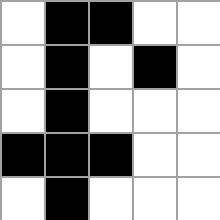[["white", "black", "black", "white", "white"], ["white", "black", "white", "black", "white"], ["white", "black", "white", "white", "white"], ["black", "black", "black", "white", "white"], ["white", "black", "white", "white", "white"]]